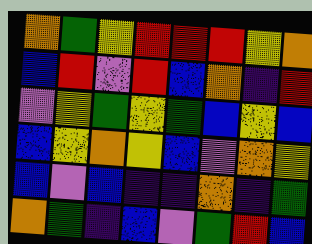[["orange", "green", "yellow", "red", "red", "red", "yellow", "orange"], ["blue", "red", "violet", "red", "blue", "orange", "indigo", "red"], ["violet", "yellow", "green", "yellow", "green", "blue", "yellow", "blue"], ["blue", "yellow", "orange", "yellow", "blue", "violet", "orange", "yellow"], ["blue", "violet", "blue", "indigo", "indigo", "orange", "indigo", "green"], ["orange", "green", "indigo", "blue", "violet", "green", "red", "blue"]]